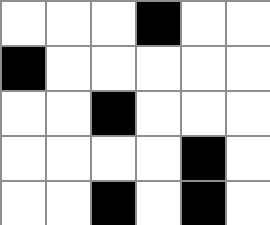[["white", "white", "white", "black", "white", "white"], ["black", "white", "white", "white", "white", "white"], ["white", "white", "black", "white", "white", "white"], ["white", "white", "white", "white", "black", "white"], ["white", "white", "black", "white", "black", "white"]]